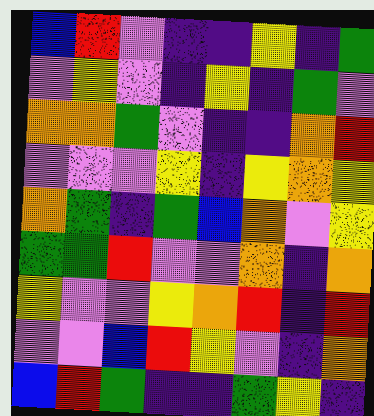[["blue", "red", "violet", "indigo", "indigo", "yellow", "indigo", "green"], ["violet", "yellow", "violet", "indigo", "yellow", "indigo", "green", "violet"], ["orange", "orange", "green", "violet", "indigo", "indigo", "orange", "red"], ["violet", "violet", "violet", "yellow", "indigo", "yellow", "orange", "yellow"], ["orange", "green", "indigo", "green", "blue", "orange", "violet", "yellow"], ["green", "green", "red", "violet", "violet", "orange", "indigo", "orange"], ["yellow", "violet", "violet", "yellow", "orange", "red", "indigo", "red"], ["violet", "violet", "blue", "red", "yellow", "violet", "indigo", "orange"], ["blue", "red", "green", "indigo", "indigo", "green", "yellow", "indigo"]]